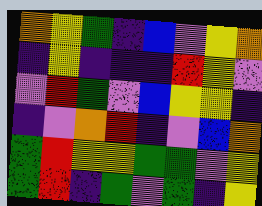[["orange", "yellow", "green", "indigo", "blue", "violet", "yellow", "orange"], ["indigo", "yellow", "indigo", "indigo", "indigo", "red", "yellow", "violet"], ["violet", "red", "green", "violet", "blue", "yellow", "yellow", "indigo"], ["indigo", "violet", "orange", "red", "indigo", "violet", "blue", "orange"], ["green", "red", "yellow", "yellow", "green", "green", "violet", "yellow"], ["green", "red", "indigo", "green", "violet", "green", "indigo", "yellow"]]